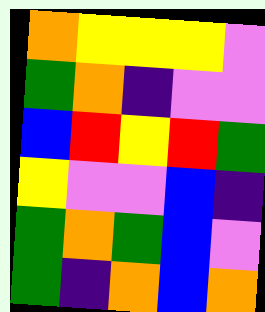[["orange", "yellow", "yellow", "yellow", "violet"], ["green", "orange", "indigo", "violet", "violet"], ["blue", "red", "yellow", "red", "green"], ["yellow", "violet", "violet", "blue", "indigo"], ["green", "orange", "green", "blue", "violet"], ["green", "indigo", "orange", "blue", "orange"]]